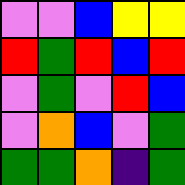[["violet", "violet", "blue", "yellow", "yellow"], ["red", "green", "red", "blue", "red"], ["violet", "green", "violet", "red", "blue"], ["violet", "orange", "blue", "violet", "green"], ["green", "green", "orange", "indigo", "green"]]